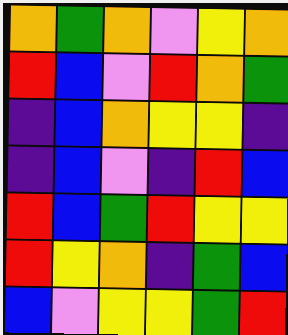[["orange", "green", "orange", "violet", "yellow", "orange"], ["red", "blue", "violet", "red", "orange", "green"], ["indigo", "blue", "orange", "yellow", "yellow", "indigo"], ["indigo", "blue", "violet", "indigo", "red", "blue"], ["red", "blue", "green", "red", "yellow", "yellow"], ["red", "yellow", "orange", "indigo", "green", "blue"], ["blue", "violet", "yellow", "yellow", "green", "red"]]